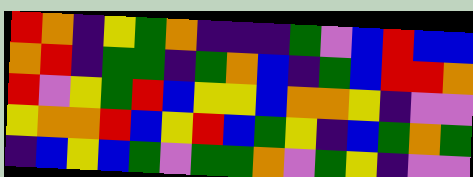[["red", "orange", "indigo", "yellow", "green", "orange", "indigo", "indigo", "indigo", "green", "violet", "blue", "red", "blue", "blue"], ["orange", "red", "indigo", "green", "green", "indigo", "green", "orange", "blue", "indigo", "green", "blue", "red", "red", "orange"], ["red", "violet", "yellow", "green", "red", "blue", "yellow", "yellow", "blue", "orange", "orange", "yellow", "indigo", "violet", "violet"], ["yellow", "orange", "orange", "red", "blue", "yellow", "red", "blue", "green", "yellow", "indigo", "blue", "green", "orange", "green"], ["indigo", "blue", "yellow", "blue", "green", "violet", "green", "green", "orange", "violet", "green", "yellow", "indigo", "violet", "violet"]]